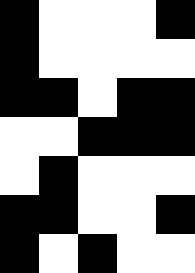[["black", "white", "white", "white", "black"], ["black", "white", "white", "white", "white"], ["black", "black", "white", "black", "black"], ["white", "white", "black", "black", "black"], ["white", "black", "white", "white", "white"], ["black", "black", "white", "white", "black"], ["black", "white", "black", "white", "white"]]